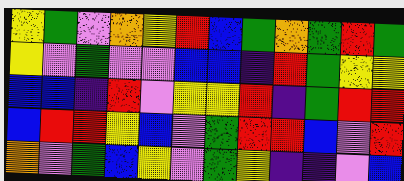[["yellow", "green", "violet", "orange", "yellow", "red", "blue", "green", "orange", "green", "red", "green"], ["yellow", "violet", "green", "violet", "violet", "blue", "blue", "indigo", "red", "green", "yellow", "yellow"], ["blue", "blue", "indigo", "red", "violet", "yellow", "yellow", "red", "indigo", "green", "red", "red"], ["blue", "red", "red", "yellow", "blue", "violet", "green", "red", "red", "blue", "violet", "red"], ["orange", "violet", "green", "blue", "yellow", "violet", "green", "yellow", "indigo", "indigo", "violet", "blue"]]